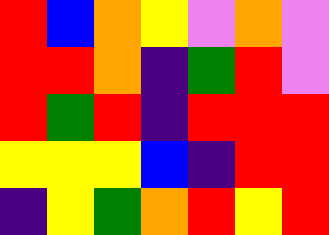[["red", "blue", "orange", "yellow", "violet", "orange", "violet"], ["red", "red", "orange", "indigo", "green", "red", "violet"], ["red", "green", "red", "indigo", "red", "red", "red"], ["yellow", "yellow", "yellow", "blue", "indigo", "red", "red"], ["indigo", "yellow", "green", "orange", "red", "yellow", "red"]]